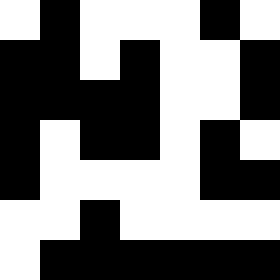[["white", "black", "white", "white", "white", "black", "white"], ["black", "black", "white", "black", "white", "white", "black"], ["black", "black", "black", "black", "white", "white", "black"], ["black", "white", "black", "black", "white", "black", "white"], ["black", "white", "white", "white", "white", "black", "black"], ["white", "white", "black", "white", "white", "white", "white"], ["white", "black", "black", "black", "black", "black", "black"]]